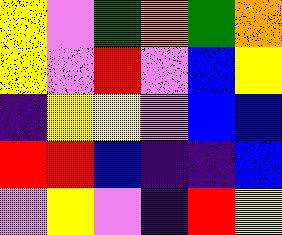[["yellow", "violet", "green", "orange", "green", "orange"], ["yellow", "violet", "red", "violet", "blue", "yellow"], ["indigo", "yellow", "yellow", "violet", "blue", "blue"], ["red", "red", "blue", "indigo", "indigo", "blue"], ["violet", "yellow", "violet", "indigo", "red", "yellow"]]